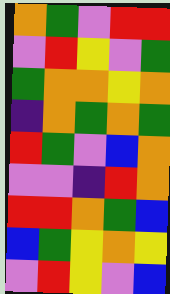[["orange", "green", "violet", "red", "red"], ["violet", "red", "yellow", "violet", "green"], ["green", "orange", "orange", "yellow", "orange"], ["indigo", "orange", "green", "orange", "green"], ["red", "green", "violet", "blue", "orange"], ["violet", "violet", "indigo", "red", "orange"], ["red", "red", "orange", "green", "blue"], ["blue", "green", "yellow", "orange", "yellow"], ["violet", "red", "yellow", "violet", "blue"]]